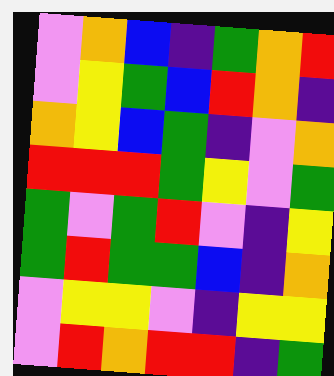[["violet", "orange", "blue", "indigo", "green", "orange", "red"], ["violet", "yellow", "green", "blue", "red", "orange", "indigo"], ["orange", "yellow", "blue", "green", "indigo", "violet", "orange"], ["red", "red", "red", "green", "yellow", "violet", "green"], ["green", "violet", "green", "red", "violet", "indigo", "yellow"], ["green", "red", "green", "green", "blue", "indigo", "orange"], ["violet", "yellow", "yellow", "violet", "indigo", "yellow", "yellow"], ["violet", "red", "orange", "red", "red", "indigo", "green"]]